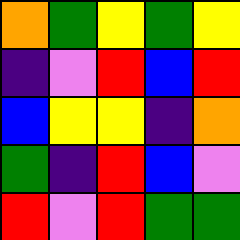[["orange", "green", "yellow", "green", "yellow"], ["indigo", "violet", "red", "blue", "red"], ["blue", "yellow", "yellow", "indigo", "orange"], ["green", "indigo", "red", "blue", "violet"], ["red", "violet", "red", "green", "green"]]